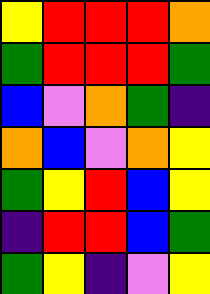[["yellow", "red", "red", "red", "orange"], ["green", "red", "red", "red", "green"], ["blue", "violet", "orange", "green", "indigo"], ["orange", "blue", "violet", "orange", "yellow"], ["green", "yellow", "red", "blue", "yellow"], ["indigo", "red", "red", "blue", "green"], ["green", "yellow", "indigo", "violet", "yellow"]]